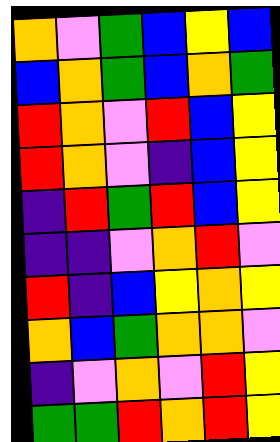[["orange", "violet", "green", "blue", "yellow", "blue"], ["blue", "orange", "green", "blue", "orange", "green"], ["red", "orange", "violet", "red", "blue", "yellow"], ["red", "orange", "violet", "indigo", "blue", "yellow"], ["indigo", "red", "green", "red", "blue", "yellow"], ["indigo", "indigo", "violet", "orange", "red", "violet"], ["red", "indigo", "blue", "yellow", "orange", "yellow"], ["orange", "blue", "green", "orange", "orange", "violet"], ["indigo", "violet", "orange", "violet", "red", "yellow"], ["green", "green", "red", "orange", "red", "yellow"]]